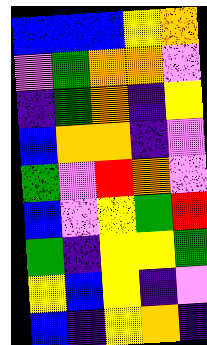[["blue", "blue", "blue", "yellow", "orange"], ["violet", "green", "orange", "orange", "violet"], ["indigo", "green", "orange", "indigo", "yellow"], ["blue", "orange", "orange", "indigo", "violet"], ["green", "violet", "red", "orange", "violet"], ["blue", "violet", "yellow", "green", "red"], ["green", "indigo", "yellow", "yellow", "green"], ["yellow", "blue", "yellow", "indigo", "violet"], ["blue", "indigo", "yellow", "orange", "indigo"]]